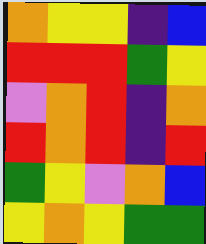[["orange", "yellow", "yellow", "indigo", "blue"], ["red", "red", "red", "green", "yellow"], ["violet", "orange", "red", "indigo", "orange"], ["red", "orange", "red", "indigo", "red"], ["green", "yellow", "violet", "orange", "blue"], ["yellow", "orange", "yellow", "green", "green"]]